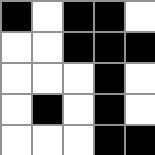[["black", "white", "black", "black", "white"], ["white", "white", "black", "black", "black"], ["white", "white", "white", "black", "white"], ["white", "black", "white", "black", "white"], ["white", "white", "white", "black", "black"]]